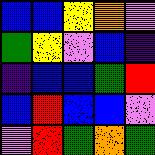[["blue", "blue", "yellow", "orange", "violet"], ["green", "yellow", "violet", "blue", "indigo"], ["indigo", "blue", "blue", "green", "red"], ["blue", "red", "blue", "blue", "violet"], ["violet", "red", "green", "orange", "green"]]